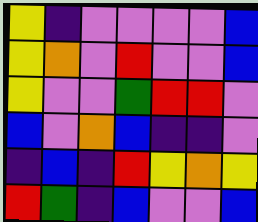[["yellow", "indigo", "violet", "violet", "violet", "violet", "blue"], ["yellow", "orange", "violet", "red", "violet", "violet", "blue"], ["yellow", "violet", "violet", "green", "red", "red", "violet"], ["blue", "violet", "orange", "blue", "indigo", "indigo", "violet"], ["indigo", "blue", "indigo", "red", "yellow", "orange", "yellow"], ["red", "green", "indigo", "blue", "violet", "violet", "blue"]]